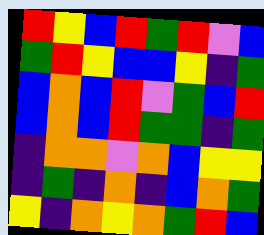[["red", "yellow", "blue", "red", "green", "red", "violet", "blue"], ["green", "red", "yellow", "blue", "blue", "yellow", "indigo", "green"], ["blue", "orange", "blue", "red", "violet", "green", "blue", "red"], ["blue", "orange", "blue", "red", "green", "green", "indigo", "green"], ["indigo", "orange", "orange", "violet", "orange", "blue", "yellow", "yellow"], ["indigo", "green", "indigo", "orange", "indigo", "blue", "orange", "green"], ["yellow", "indigo", "orange", "yellow", "orange", "green", "red", "blue"]]